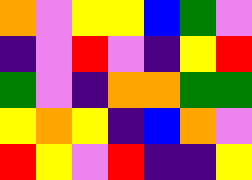[["orange", "violet", "yellow", "yellow", "blue", "green", "violet"], ["indigo", "violet", "red", "violet", "indigo", "yellow", "red"], ["green", "violet", "indigo", "orange", "orange", "green", "green"], ["yellow", "orange", "yellow", "indigo", "blue", "orange", "violet"], ["red", "yellow", "violet", "red", "indigo", "indigo", "yellow"]]